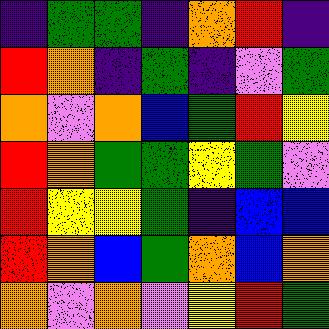[["indigo", "green", "green", "indigo", "orange", "red", "indigo"], ["red", "orange", "indigo", "green", "indigo", "violet", "green"], ["orange", "violet", "orange", "blue", "green", "red", "yellow"], ["red", "orange", "green", "green", "yellow", "green", "violet"], ["red", "yellow", "yellow", "green", "indigo", "blue", "blue"], ["red", "orange", "blue", "green", "orange", "blue", "orange"], ["orange", "violet", "orange", "violet", "yellow", "red", "green"]]